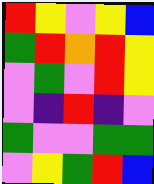[["red", "yellow", "violet", "yellow", "blue"], ["green", "red", "orange", "red", "yellow"], ["violet", "green", "violet", "red", "yellow"], ["violet", "indigo", "red", "indigo", "violet"], ["green", "violet", "violet", "green", "green"], ["violet", "yellow", "green", "red", "blue"]]